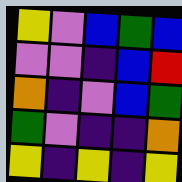[["yellow", "violet", "blue", "green", "blue"], ["violet", "violet", "indigo", "blue", "red"], ["orange", "indigo", "violet", "blue", "green"], ["green", "violet", "indigo", "indigo", "orange"], ["yellow", "indigo", "yellow", "indigo", "yellow"]]